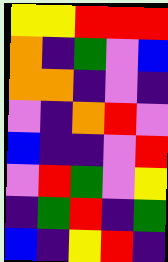[["yellow", "yellow", "red", "red", "red"], ["orange", "indigo", "green", "violet", "blue"], ["orange", "orange", "indigo", "violet", "indigo"], ["violet", "indigo", "orange", "red", "violet"], ["blue", "indigo", "indigo", "violet", "red"], ["violet", "red", "green", "violet", "yellow"], ["indigo", "green", "red", "indigo", "green"], ["blue", "indigo", "yellow", "red", "indigo"]]